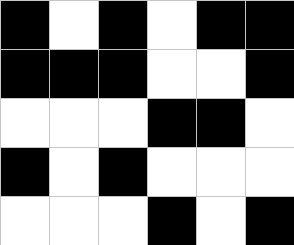[["black", "white", "black", "white", "black", "black"], ["black", "black", "black", "white", "white", "black"], ["white", "white", "white", "black", "black", "white"], ["black", "white", "black", "white", "white", "white"], ["white", "white", "white", "black", "white", "black"]]